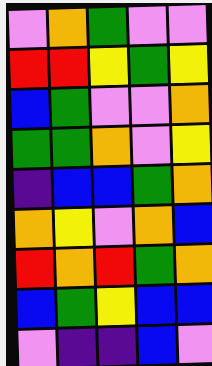[["violet", "orange", "green", "violet", "violet"], ["red", "red", "yellow", "green", "yellow"], ["blue", "green", "violet", "violet", "orange"], ["green", "green", "orange", "violet", "yellow"], ["indigo", "blue", "blue", "green", "orange"], ["orange", "yellow", "violet", "orange", "blue"], ["red", "orange", "red", "green", "orange"], ["blue", "green", "yellow", "blue", "blue"], ["violet", "indigo", "indigo", "blue", "violet"]]